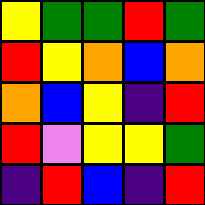[["yellow", "green", "green", "red", "green"], ["red", "yellow", "orange", "blue", "orange"], ["orange", "blue", "yellow", "indigo", "red"], ["red", "violet", "yellow", "yellow", "green"], ["indigo", "red", "blue", "indigo", "red"]]